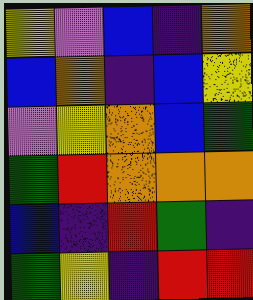[["yellow", "violet", "blue", "indigo", "orange"], ["blue", "orange", "indigo", "blue", "yellow"], ["violet", "yellow", "orange", "blue", "green"], ["green", "red", "orange", "orange", "orange"], ["blue", "indigo", "red", "green", "indigo"], ["green", "yellow", "indigo", "red", "red"]]